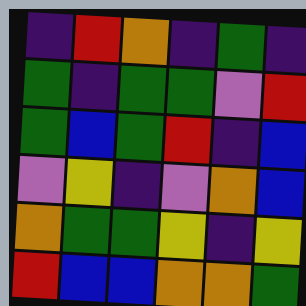[["indigo", "red", "orange", "indigo", "green", "indigo"], ["green", "indigo", "green", "green", "violet", "red"], ["green", "blue", "green", "red", "indigo", "blue"], ["violet", "yellow", "indigo", "violet", "orange", "blue"], ["orange", "green", "green", "yellow", "indigo", "yellow"], ["red", "blue", "blue", "orange", "orange", "green"]]